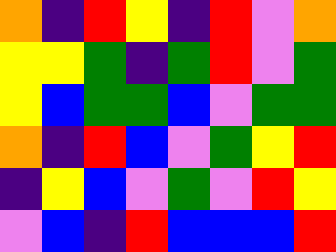[["orange", "indigo", "red", "yellow", "indigo", "red", "violet", "orange"], ["yellow", "yellow", "green", "indigo", "green", "red", "violet", "green"], ["yellow", "blue", "green", "green", "blue", "violet", "green", "green"], ["orange", "indigo", "red", "blue", "violet", "green", "yellow", "red"], ["indigo", "yellow", "blue", "violet", "green", "violet", "red", "yellow"], ["violet", "blue", "indigo", "red", "blue", "blue", "blue", "red"]]